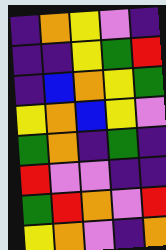[["indigo", "orange", "yellow", "violet", "indigo"], ["indigo", "indigo", "yellow", "green", "red"], ["indigo", "blue", "orange", "yellow", "green"], ["yellow", "orange", "blue", "yellow", "violet"], ["green", "orange", "indigo", "green", "indigo"], ["red", "violet", "violet", "indigo", "indigo"], ["green", "red", "orange", "violet", "red"], ["yellow", "orange", "violet", "indigo", "orange"]]